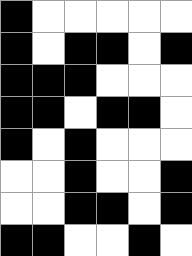[["black", "white", "white", "white", "white", "white"], ["black", "white", "black", "black", "white", "black"], ["black", "black", "black", "white", "white", "white"], ["black", "black", "white", "black", "black", "white"], ["black", "white", "black", "white", "white", "white"], ["white", "white", "black", "white", "white", "black"], ["white", "white", "black", "black", "white", "black"], ["black", "black", "white", "white", "black", "white"]]